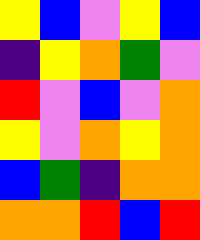[["yellow", "blue", "violet", "yellow", "blue"], ["indigo", "yellow", "orange", "green", "violet"], ["red", "violet", "blue", "violet", "orange"], ["yellow", "violet", "orange", "yellow", "orange"], ["blue", "green", "indigo", "orange", "orange"], ["orange", "orange", "red", "blue", "red"]]